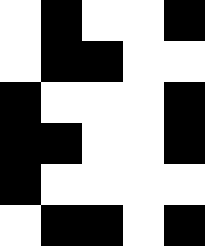[["white", "black", "white", "white", "black"], ["white", "black", "black", "white", "white"], ["black", "white", "white", "white", "black"], ["black", "black", "white", "white", "black"], ["black", "white", "white", "white", "white"], ["white", "black", "black", "white", "black"]]